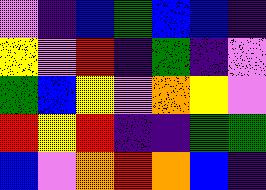[["violet", "indigo", "blue", "green", "blue", "blue", "indigo"], ["yellow", "violet", "red", "indigo", "green", "indigo", "violet"], ["green", "blue", "yellow", "violet", "orange", "yellow", "violet"], ["red", "yellow", "red", "indigo", "indigo", "green", "green"], ["blue", "violet", "orange", "red", "orange", "blue", "indigo"]]